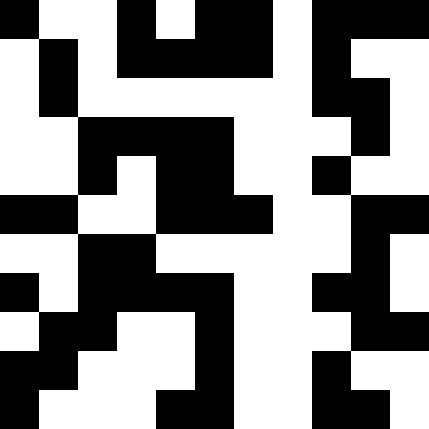[["black", "white", "white", "black", "white", "black", "black", "white", "black", "black", "black"], ["white", "black", "white", "black", "black", "black", "black", "white", "black", "white", "white"], ["white", "black", "white", "white", "white", "white", "white", "white", "black", "black", "white"], ["white", "white", "black", "black", "black", "black", "white", "white", "white", "black", "white"], ["white", "white", "black", "white", "black", "black", "white", "white", "black", "white", "white"], ["black", "black", "white", "white", "black", "black", "black", "white", "white", "black", "black"], ["white", "white", "black", "black", "white", "white", "white", "white", "white", "black", "white"], ["black", "white", "black", "black", "black", "black", "white", "white", "black", "black", "white"], ["white", "black", "black", "white", "white", "black", "white", "white", "white", "black", "black"], ["black", "black", "white", "white", "white", "black", "white", "white", "black", "white", "white"], ["black", "white", "white", "white", "black", "black", "white", "white", "black", "black", "white"]]